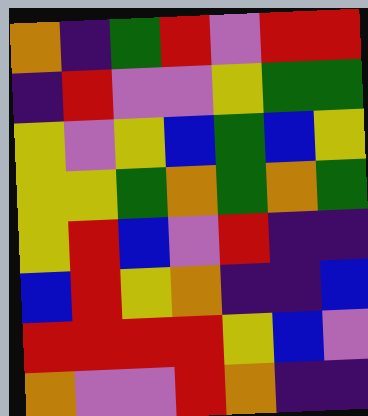[["orange", "indigo", "green", "red", "violet", "red", "red"], ["indigo", "red", "violet", "violet", "yellow", "green", "green"], ["yellow", "violet", "yellow", "blue", "green", "blue", "yellow"], ["yellow", "yellow", "green", "orange", "green", "orange", "green"], ["yellow", "red", "blue", "violet", "red", "indigo", "indigo"], ["blue", "red", "yellow", "orange", "indigo", "indigo", "blue"], ["red", "red", "red", "red", "yellow", "blue", "violet"], ["orange", "violet", "violet", "red", "orange", "indigo", "indigo"]]